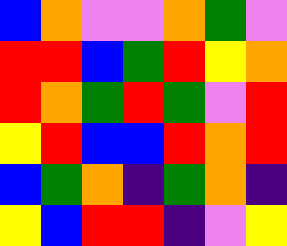[["blue", "orange", "violet", "violet", "orange", "green", "violet"], ["red", "red", "blue", "green", "red", "yellow", "orange"], ["red", "orange", "green", "red", "green", "violet", "red"], ["yellow", "red", "blue", "blue", "red", "orange", "red"], ["blue", "green", "orange", "indigo", "green", "orange", "indigo"], ["yellow", "blue", "red", "red", "indigo", "violet", "yellow"]]